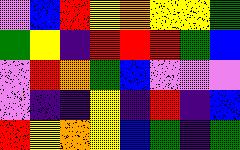[["violet", "blue", "red", "yellow", "orange", "yellow", "yellow", "green"], ["green", "yellow", "indigo", "red", "red", "red", "green", "blue"], ["violet", "red", "orange", "green", "blue", "violet", "violet", "violet"], ["violet", "indigo", "indigo", "yellow", "indigo", "red", "indigo", "blue"], ["red", "yellow", "orange", "yellow", "blue", "green", "indigo", "green"]]